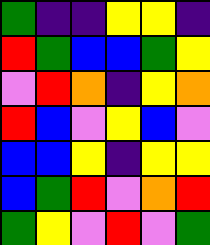[["green", "indigo", "indigo", "yellow", "yellow", "indigo"], ["red", "green", "blue", "blue", "green", "yellow"], ["violet", "red", "orange", "indigo", "yellow", "orange"], ["red", "blue", "violet", "yellow", "blue", "violet"], ["blue", "blue", "yellow", "indigo", "yellow", "yellow"], ["blue", "green", "red", "violet", "orange", "red"], ["green", "yellow", "violet", "red", "violet", "green"]]